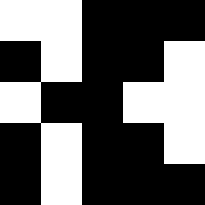[["white", "white", "black", "black", "black"], ["black", "white", "black", "black", "white"], ["white", "black", "black", "white", "white"], ["black", "white", "black", "black", "white"], ["black", "white", "black", "black", "black"]]